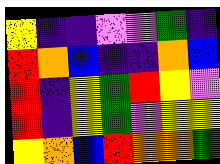[["yellow", "indigo", "indigo", "violet", "violet", "green", "indigo"], ["red", "orange", "blue", "indigo", "indigo", "orange", "blue"], ["red", "indigo", "yellow", "green", "red", "yellow", "violet"], ["red", "indigo", "yellow", "green", "violet", "yellow", "yellow"], ["yellow", "orange", "blue", "red", "orange", "orange", "green"]]